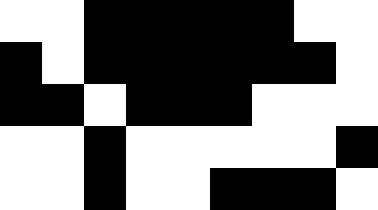[["white", "white", "black", "black", "black", "black", "black", "white", "white"], ["black", "white", "black", "black", "black", "black", "black", "black", "white"], ["black", "black", "white", "black", "black", "black", "white", "white", "white"], ["white", "white", "black", "white", "white", "white", "white", "white", "black"], ["white", "white", "black", "white", "white", "black", "black", "black", "white"]]